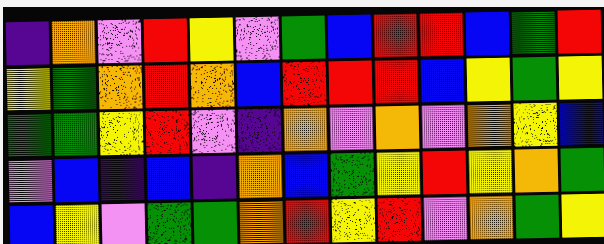[["indigo", "orange", "violet", "red", "yellow", "violet", "green", "blue", "red", "red", "blue", "green", "red"], ["yellow", "green", "orange", "red", "orange", "blue", "red", "red", "red", "blue", "yellow", "green", "yellow"], ["green", "green", "yellow", "red", "violet", "indigo", "orange", "violet", "orange", "violet", "orange", "yellow", "blue"], ["violet", "blue", "indigo", "blue", "indigo", "orange", "blue", "green", "yellow", "red", "yellow", "orange", "green"], ["blue", "yellow", "violet", "green", "green", "orange", "red", "yellow", "red", "violet", "orange", "green", "yellow"]]